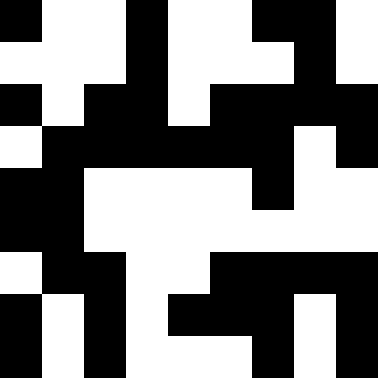[["black", "white", "white", "black", "white", "white", "black", "black", "white"], ["white", "white", "white", "black", "white", "white", "white", "black", "white"], ["black", "white", "black", "black", "white", "black", "black", "black", "black"], ["white", "black", "black", "black", "black", "black", "black", "white", "black"], ["black", "black", "white", "white", "white", "white", "black", "white", "white"], ["black", "black", "white", "white", "white", "white", "white", "white", "white"], ["white", "black", "black", "white", "white", "black", "black", "black", "black"], ["black", "white", "black", "white", "black", "black", "black", "white", "black"], ["black", "white", "black", "white", "white", "white", "black", "white", "black"]]